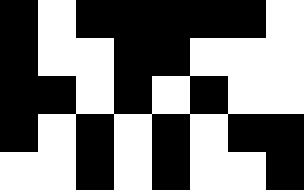[["black", "white", "black", "black", "black", "black", "black", "white"], ["black", "white", "white", "black", "black", "white", "white", "white"], ["black", "black", "white", "black", "white", "black", "white", "white"], ["black", "white", "black", "white", "black", "white", "black", "black"], ["white", "white", "black", "white", "black", "white", "white", "black"]]